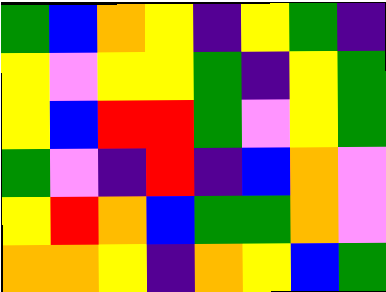[["green", "blue", "orange", "yellow", "indigo", "yellow", "green", "indigo"], ["yellow", "violet", "yellow", "yellow", "green", "indigo", "yellow", "green"], ["yellow", "blue", "red", "red", "green", "violet", "yellow", "green"], ["green", "violet", "indigo", "red", "indigo", "blue", "orange", "violet"], ["yellow", "red", "orange", "blue", "green", "green", "orange", "violet"], ["orange", "orange", "yellow", "indigo", "orange", "yellow", "blue", "green"]]